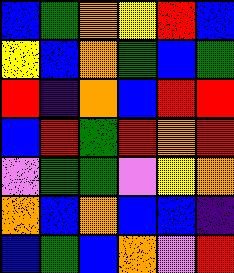[["blue", "green", "orange", "yellow", "red", "blue"], ["yellow", "blue", "orange", "green", "blue", "green"], ["red", "indigo", "orange", "blue", "red", "red"], ["blue", "red", "green", "red", "orange", "red"], ["violet", "green", "green", "violet", "yellow", "orange"], ["orange", "blue", "orange", "blue", "blue", "indigo"], ["blue", "green", "blue", "orange", "violet", "red"]]